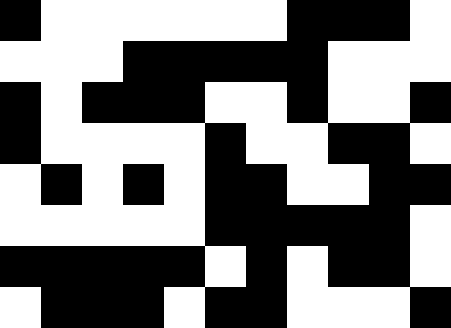[["black", "white", "white", "white", "white", "white", "white", "black", "black", "black", "white"], ["white", "white", "white", "black", "black", "black", "black", "black", "white", "white", "white"], ["black", "white", "black", "black", "black", "white", "white", "black", "white", "white", "black"], ["black", "white", "white", "white", "white", "black", "white", "white", "black", "black", "white"], ["white", "black", "white", "black", "white", "black", "black", "white", "white", "black", "black"], ["white", "white", "white", "white", "white", "black", "black", "black", "black", "black", "white"], ["black", "black", "black", "black", "black", "white", "black", "white", "black", "black", "white"], ["white", "black", "black", "black", "white", "black", "black", "white", "white", "white", "black"]]